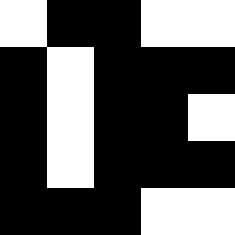[["white", "black", "black", "white", "white"], ["black", "white", "black", "black", "black"], ["black", "white", "black", "black", "white"], ["black", "white", "black", "black", "black"], ["black", "black", "black", "white", "white"]]